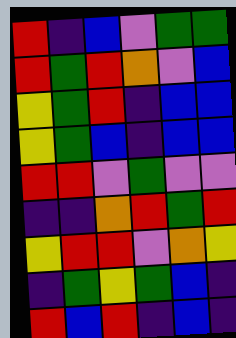[["red", "indigo", "blue", "violet", "green", "green"], ["red", "green", "red", "orange", "violet", "blue"], ["yellow", "green", "red", "indigo", "blue", "blue"], ["yellow", "green", "blue", "indigo", "blue", "blue"], ["red", "red", "violet", "green", "violet", "violet"], ["indigo", "indigo", "orange", "red", "green", "red"], ["yellow", "red", "red", "violet", "orange", "yellow"], ["indigo", "green", "yellow", "green", "blue", "indigo"], ["red", "blue", "red", "indigo", "blue", "indigo"]]